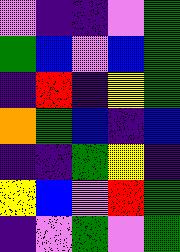[["violet", "indigo", "indigo", "violet", "green"], ["green", "blue", "violet", "blue", "green"], ["indigo", "red", "indigo", "yellow", "green"], ["orange", "green", "blue", "indigo", "blue"], ["indigo", "indigo", "green", "yellow", "indigo"], ["yellow", "blue", "violet", "red", "green"], ["indigo", "violet", "green", "violet", "green"]]